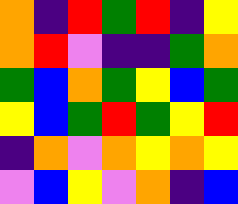[["orange", "indigo", "red", "green", "red", "indigo", "yellow"], ["orange", "red", "violet", "indigo", "indigo", "green", "orange"], ["green", "blue", "orange", "green", "yellow", "blue", "green"], ["yellow", "blue", "green", "red", "green", "yellow", "red"], ["indigo", "orange", "violet", "orange", "yellow", "orange", "yellow"], ["violet", "blue", "yellow", "violet", "orange", "indigo", "blue"]]